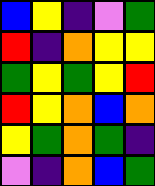[["blue", "yellow", "indigo", "violet", "green"], ["red", "indigo", "orange", "yellow", "yellow"], ["green", "yellow", "green", "yellow", "red"], ["red", "yellow", "orange", "blue", "orange"], ["yellow", "green", "orange", "green", "indigo"], ["violet", "indigo", "orange", "blue", "green"]]